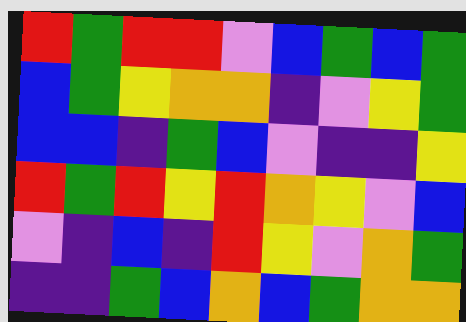[["red", "green", "red", "red", "violet", "blue", "green", "blue", "green"], ["blue", "green", "yellow", "orange", "orange", "indigo", "violet", "yellow", "green"], ["blue", "blue", "indigo", "green", "blue", "violet", "indigo", "indigo", "yellow"], ["red", "green", "red", "yellow", "red", "orange", "yellow", "violet", "blue"], ["violet", "indigo", "blue", "indigo", "red", "yellow", "violet", "orange", "green"], ["indigo", "indigo", "green", "blue", "orange", "blue", "green", "orange", "orange"]]